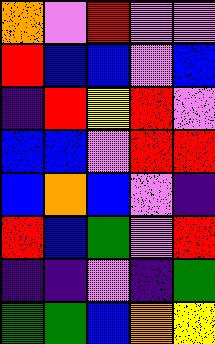[["orange", "violet", "red", "violet", "violet"], ["red", "blue", "blue", "violet", "blue"], ["indigo", "red", "yellow", "red", "violet"], ["blue", "blue", "violet", "red", "red"], ["blue", "orange", "blue", "violet", "indigo"], ["red", "blue", "green", "violet", "red"], ["indigo", "indigo", "violet", "indigo", "green"], ["green", "green", "blue", "orange", "yellow"]]